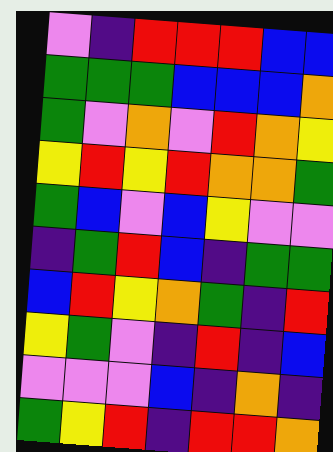[["violet", "indigo", "red", "red", "red", "blue", "blue"], ["green", "green", "green", "blue", "blue", "blue", "orange"], ["green", "violet", "orange", "violet", "red", "orange", "yellow"], ["yellow", "red", "yellow", "red", "orange", "orange", "green"], ["green", "blue", "violet", "blue", "yellow", "violet", "violet"], ["indigo", "green", "red", "blue", "indigo", "green", "green"], ["blue", "red", "yellow", "orange", "green", "indigo", "red"], ["yellow", "green", "violet", "indigo", "red", "indigo", "blue"], ["violet", "violet", "violet", "blue", "indigo", "orange", "indigo"], ["green", "yellow", "red", "indigo", "red", "red", "orange"]]